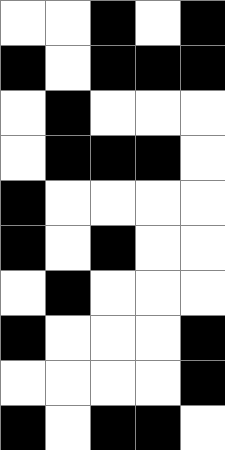[["white", "white", "black", "white", "black"], ["black", "white", "black", "black", "black"], ["white", "black", "white", "white", "white"], ["white", "black", "black", "black", "white"], ["black", "white", "white", "white", "white"], ["black", "white", "black", "white", "white"], ["white", "black", "white", "white", "white"], ["black", "white", "white", "white", "black"], ["white", "white", "white", "white", "black"], ["black", "white", "black", "black", "white"]]